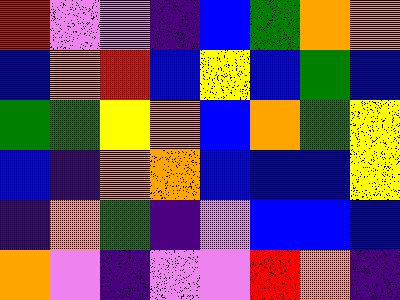[["red", "violet", "violet", "indigo", "blue", "green", "orange", "orange"], ["blue", "orange", "red", "blue", "yellow", "blue", "green", "blue"], ["green", "green", "yellow", "orange", "blue", "orange", "green", "yellow"], ["blue", "indigo", "orange", "orange", "blue", "blue", "blue", "yellow"], ["indigo", "orange", "green", "indigo", "violet", "blue", "blue", "blue"], ["orange", "violet", "indigo", "violet", "violet", "red", "orange", "indigo"]]